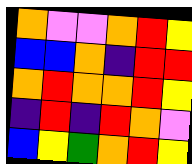[["orange", "violet", "violet", "orange", "red", "yellow"], ["blue", "blue", "orange", "indigo", "red", "red"], ["orange", "red", "orange", "orange", "red", "yellow"], ["indigo", "red", "indigo", "red", "orange", "violet"], ["blue", "yellow", "green", "orange", "red", "yellow"]]